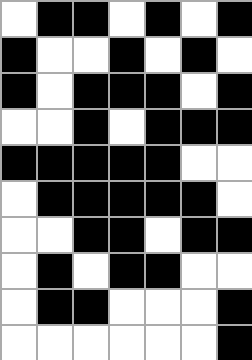[["white", "black", "black", "white", "black", "white", "black"], ["black", "white", "white", "black", "white", "black", "white"], ["black", "white", "black", "black", "black", "white", "black"], ["white", "white", "black", "white", "black", "black", "black"], ["black", "black", "black", "black", "black", "white", "white"], ["white", "black", "black", "black", "black", "black", "white"], ["white", "white", "black", "black", "white", "black", "black"], ["white", "black", "white", "black", "black", "white", "white"], ["white", "black", "black", "white", "white", "white", "black"], ["white", "white", "white", "white", "white", "white", "black"]]